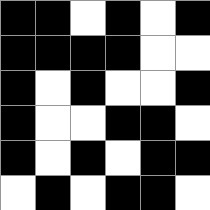[["black", "black", "white", "black", "white", "black"], ["black", "black", "black", "black", "white", "white"], ["black", "white", "black", "white", "white", "black"], ["black", "white", "white", "black", "black", "white"], ["black", "white", "black", "white", "black", "black"], ["white", "black", "white", "black", "black", "white"]]